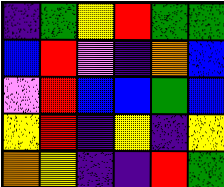[["indigo", "green", "yellow", "red", "green", "green"], ["blue", "red", "violet", "indigo", "orange", "blue"], ["violet", "red", "blue", "blue", "green", "blue"], ["yellow", "red", "indigo", "yellow", "indigo", "yellow"], ["orange", "yellow", "indigo", "indigo", "red", "green"]]